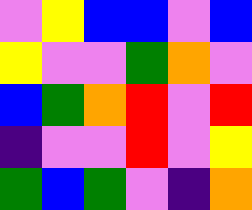[["violet", "yellow", "blue", "blue", "violet", "blue"], ["yellow", "violet", "violet", "green", "orange", "violet"], ["blue", "green", "orange", "red", "violet", "red"], ["indigo", "violet", "violet", "red", "violet", "yellow"], ["green", "blue", "green", "violet", "indigo", "orange"]]